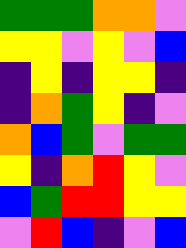[["green", "green", "green", "orange", "orange", "violet"], ["yellow", "yellow", "violet", "yellow", "violet", "blue"], ["indigo", "yellow", "indigo", "yellow", "yellow", "indigo"], ["indigo", "orange", "green", "yellow", "indigo", "violet"], ["orange", "blue", "green", "violet", "green", "green"], ["yellow", "indigo", "orange", "red", "yellow", "violet"], ["blue", "green", "red", "red", "yellow", "yellow"], ["violet", "red", "blue", "indigo", "violet", "blue"]]